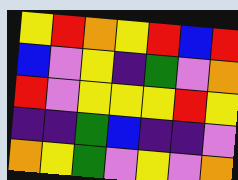[["yellow", "red", "orange", "yellow", "red", "blue", "red"], ["blue", "violet", "yellow", "indigo", "green", "violet", "orange"], ["red", "violet", "yellow", "yellow", "yellow", "red", "yellow"], ["indigo", "indigo", "green", "blue", "indigo", "indigo", "violet"], ["orange", "yellow", "green", "violet", "yellow", "violet", "orange"]]